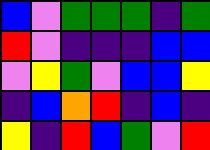[["blue", "violet", "green", "green", "green", "indigo", "green"], ["red", "violet", "indigo", "indigo", "indigo", "blue", "blue"], ["violet", "yellow", "green", "violet", "blue", "blue", "yellow"], ["indigo", "blue", "orange", "red", "indigo", "blue", "indigo"], ["yellow", "indigo", "red", "blue", "green", "violet", "red"]]